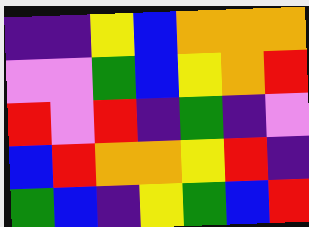[["indigo", "indigo", "yellow", "blue", "orange", "orange", "orange"], ["violet", "violet", "green", "blue", "yellow", "orange", "red"], ["red", "violet", "red", "indigo", "green", "indigo", "violet"], ["blue", "red", "orange", "orange", "yellow", "red", "indigo"], ["green", "blue", "indigo", "yellow", "green", "blue", "red"]]